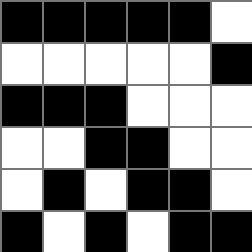[["black", "black", "black", "black", "black", "white"], ["white", "white", "white", "white", "white", "black"], ["black", "black", "black", "white", "white", "white"], ["white", "white", "black", "black", "white", "white"], ["white", "black", "white", "black", "black", "white"], ["black", "white", "black", "white", "black", "black"]]